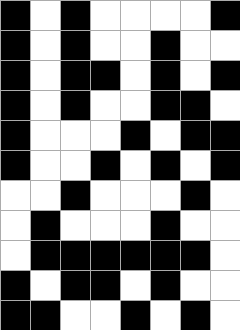[["black", "white", "black", "white", "white", "white", "white", "black"], ["black", "white", "black", "white", "white", "black", "white", "white"], ["black", "white", "black", "black", "white", "black", "white", "black"], ["black", "white", "black", "white", "white", "black", "black", "white"], ["black", "white", "white", "white", "black", "white", "black", "black"], ["black", "white", "white", "black", "white", "black", "white", "black"], ["white", "white", "black", "white", "white", "white", "black", "white"], ["white", "black", "white", "white", "white", "black", "white", "white"], ["white", "black", "black", "black", "black", "black", "black", "white"], ["black", "white", "black", "black", "white", "black", "white", "white"], ["black", "black", "white", "white", "black", "white", "black", "white"]]